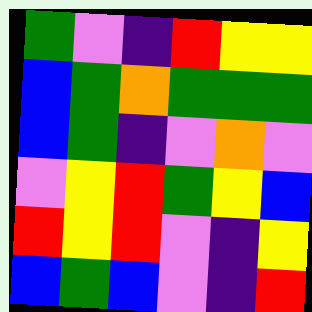[["green", "violet", "indigo", "red", "yellow", "yellow"], ["blue", "green", "orange", "green", "green", "green"], ["blue", "green", "indigo", "violet", "orange", "violet"], ["violet", "yellow", "red", "green", "yellow", "blue"], ["red", "yellow", "red", "violet", "indigo", "yellow"], ["blue", "green", "blue", "violet", "indigo", "red"]]